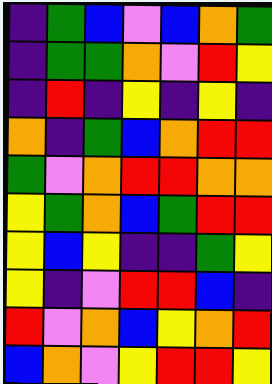[["indigo", "green", "blue", "violet", "blue", "orange", "green"], ["indigo", "green", "green", "orange", "violet", "red", "yellow"], ["indigo", "red", "indigo", "yellow", "indigo", "yellow", "indigo"], ["orange", "indigo", "green", "blue", "orange", "red", "red"], ["green", "violet", "orange", "red", "red", "orange", "orange"], ["yellow", "green", "orange", "blue", "green", "red", "red"], ["yellow", "blue", "yellow", "indigo", "indigo", "green", "yellow"], ["yellow", "indigo", "violet", "red", "red", "blue", "indigo"], ["red", "violet", "orange", "blue", "yellow", "orange", "red"], ["blue", "orange", "violet", "yellow", "red", "red", "yellow"]]